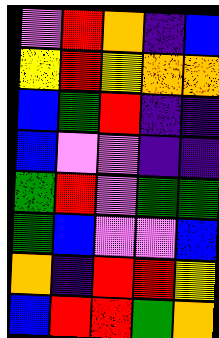[["violet", "red", "orange", "indigo", "blue"], ["yellow", "red", "yellow", "orange", "orange"], ["blue", "green", "red", "indigo", "indigo"], ["blue", "violet", "violet", "indigo", "indigo"], ["green", "red", "violet", "green", "green"], ["green", "blue", "violet", "violet", "blue"], ["orange", "indigo", "red", "red", "yellow"], ["blue", "red", "red", "green", "orange"]]